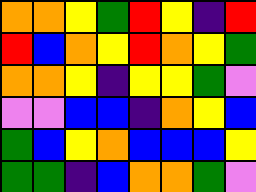[["orange", "orange", "yellow", "green", "red", "yellow", "indigo", "red"], ["red", "blue", "orange", "yellow", "red", "orange", "yellow", "green"], ["orange", "orange", "yellow", "indigo", "yellow", "yellow", "green", "violet"], ["violet", "violet", "blue", "blue", "indigo", "orange", "yellow", "blue"], ["green", "blue", "yellow", "orange", "blue", "blue", "blue", "yellow"], ["green", "green", "indigo", "blue", "orange", "orange", "green", "violet"]]